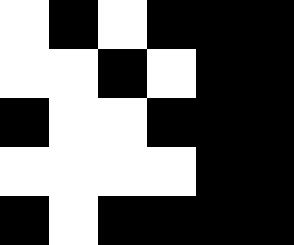[["white", "black", "white", "black", "black", "black"], ["white", "white", "black", "white", "black", "black"], ["black", "white", "white", "black", "black", "black"], ["white", "white", "white", "white", "black", "black"], ["black", "white", "black", "black", "black", "black"]]